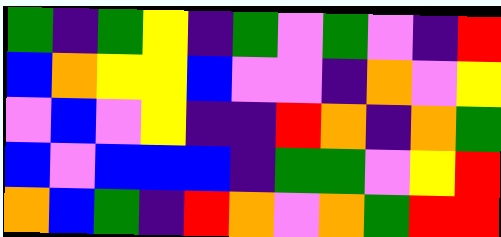[["green", "indigo", "green", "yellow", "indigo", "green", "violet", "green", "violet", "indigo", "red"], ["blue", "orange", "yellow", "yellow", "blue", "violet", "violet", "indigo", "orange", "violet", "yellow"], ["violet", "blue", "violet", "yellow", "indigo", "indigo", "red", "orange", "indigo", "orange", "green"], ["blue", "violet", "blue", "blue", "blue", "indigo", "green", "green", "violet", "yellow", "red"], ["orange", "blue", "green", "indigo", "red", "orange", "violet", "orange", "green", "red", "red"]]